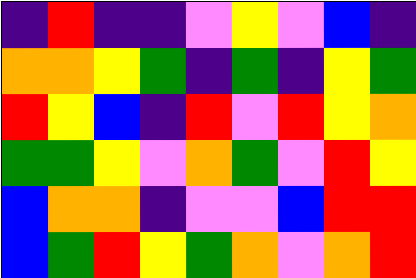[["indigo", "red", "indigo", "indigo", "violet", "yellow", "violet", "blue", "indigo"], ["orange", "orange", "yellow", "green", "indigo", "green", "indigo", "yellow", "green"], ["red", "yellow", "blue", "indigo", "red", "violet", "red", "yellow", "orange"], ["green", "green", "yellow", "violet", "orange", "green", "violet", "red", "yellow"], ["blue", "orange", "orange", "indigo", "violet", "violet", "blue", "red", "red"], ["blue", "green", "red", "yellow", "green", "orange", "violet", "orange", "red"]]